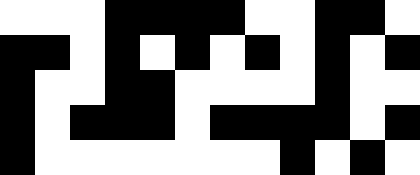[["white", "white", "white", "black", "black", "black", "black", "white", "white", "black", "black", "white"], ["black", "black", "white", "black", "white", "black", "white", "black", "white", "black", "white", "black"], ["black", "white", "white", "black", "black", "white", "white", "white", "white", "black", "white", "white"], ["black", "white", "black", "black", "black", "white", "black", "black", "black", "black", "white", "black"], ["black", "white", "white", "white", "white", "white", "white", "white", "black", "white", "black", "white"]]